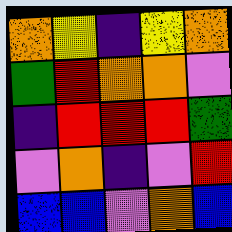[["orange", "yellow", "indigo", "yellow", "orange"], ["green", "red", "orange", "orange", "violet"], ["indigo", "red", "red", "red", "green"], ["violet", "orange", "indigo", "violet", "red"], ["blue", "blue", "violet", "orange", "blue"]]